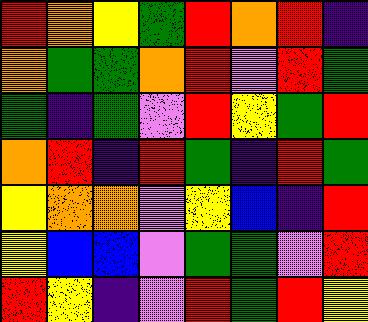[["red", "orange", "yellow", "green", "red", "orange", "red", "indigo"], ["orange", "green", "green", "orange", "red", "violet", "red", "green"], ["green", "indigo", "green", "violet", "red", "yellow", "green", "red"], ["orange", "red", "indigo", "red", "green", "indigo", "red", "green"], ["yellow", "orange", "orange", "violet", "yellow", "blue", "indigo", "red"], ["yellow", "blue", "blue", "violet", "green", "green", "violet", "red"], ["red", "yellow", "indigo", "violet", "red", "green", "red", "yellow"]]